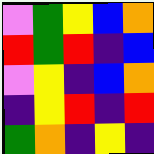[["violet", "green", "yellow", "blue", "orange"], ["red", "green", "red", "indigo", "blue"], ["violet", "yellow", "indigo", "blue", "orange"], ["indigo", "yellow", "red", "indigo", "red"], ["green", "orange", "indigo", "yellow", "indigo"]]